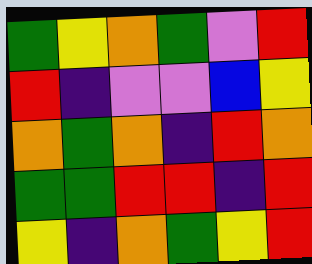[["green", "yellow", "orange", "green", "violet", "red"], ["red", "indigo", "violet", "violet", "blue", "yellow"], ["orange", "green", "orange", "indigo", "red", "orange"], ["green", "green", "red", "red", "indigo", "red"], ["yellow", "indigo", "orange", "green", "yellow", "red"]]